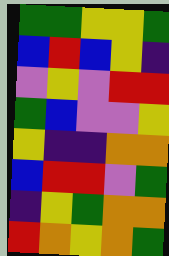[["green", "green", "yellow", "yellow", "green"], ["blue", "red", "blue", "yellow", "indigo"], ["violet", "yellow", "violet", "red", "red"], ["green", "blue", "violet", "violet", "yellow"], ["yellow", "indigo", "indigo", "orange", "orange"], ["blue", "red", "red", "violet", "green"], ["indigo", "yellow", "green", "orange", "orange"], ["red", "orange", "yellow", "orange", "green"]]